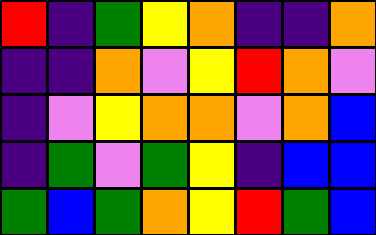[["red", "indigo", "green", "yellow", "orange", "indigo", "indigo", "orange"], ["indigo", "indigo", "orange", "violet", "yellow", "red", "orange", "violet"], ["indigo", "violet", "yellow", "orange", "orange", "violet", "orange", "blue"], ["indigo", "green", "violet", "green", "yellow", "indigo", "blue", "blue"], ["green", "blue", "green", "orange", "yellow", "red", "green", "blue"]]